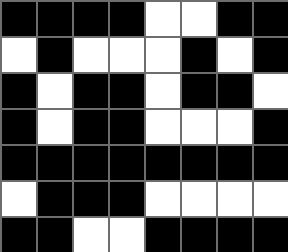[["black", "black", "black", "black", "white", "white", "black", "black"], ["white", "black", "white", "white", "white", "black", "white", "black"], ["black", "white", "black", "black", "white", "black", "black", "white"], ["black", "white", "black", "black", "white", "white", "white", "black"], ["black", "black", "black", "black", "black", "black", "black", "black"], ["white", "black", "black", "black", "white", "white", "white", "white"], ["black", "black", "white", "white", "black", "black", "black", "black"]]